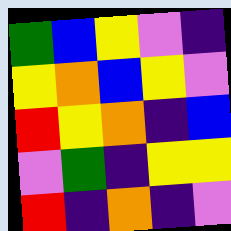[["green", "blue", "yellow", "violet", "indigo"], ["yellow", "orange", "blue", "yellow", "violet"], ["red", "yellow", "orange", "indigo", "blue"], ["violet", "green", "indigo", "yellow", "yellow"], ["red", "indigo", "orange", "indigo", "violet"]]